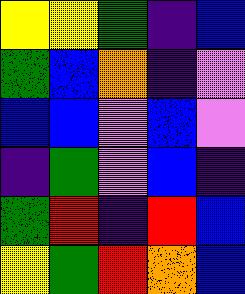[["yellow", "yellow", "green", "indigo", "blue"], ["green", "blue", "orange", "indigo", "violet"], ["blue", "blue", "violet", "blue", "violet"], ["indigo", "green", "violet", "blue", "indigo"], ["green", "red", "indigo", "red", "blue"], ["yellow", "green", "red", "orange", "blue"]]